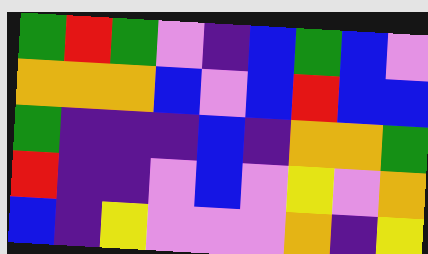[["green", "red", "green", "violet", "indigo", "blue", "green", "blue", "violet"], ["orange", "orange", "orange", "blue", "violet", "blue", "red", "blue", "blue"], ["green", "indigo", "indigo", "indigo", "blue", "indigo", "orange", "orange", "green"], ["red", "indigo", "indigo", "violet", "blue", "violet", "yellow", "violet", "orange"], ["blue", "indigo", "yellow", "violet", "violet", "violet", "orange", "indigo", "yellow"]]